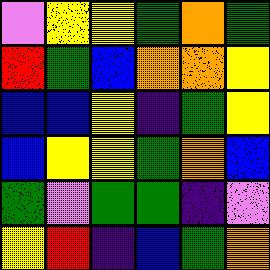[["violet", "yellow", "yellow", "green", "orange", "green"], ["red", "green", "blue", "orange", "orange", "yellow"], ["blue", "blue", "yellow", "indigo", "green", "yellow"], ["blue", "yellow", "yellow", "green", "orange", "blue"], ["green", "violet", "green", "green", "indigo", "violet"], ["yellow", "red", "indigo", "blue", "green", "orange"]]